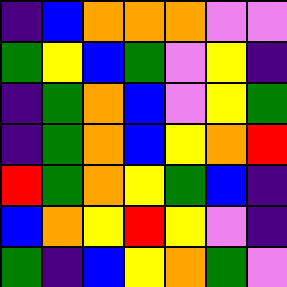[["indigo", "blue", "orange", "orange", "orange", "violet", "violet"], ["green", "yellow", "blue", "green", "violet", "yellow", "indigo"], ["indigo", "green", "orange", "blue", "violet", "yellow", "green"], ["indigo", "green", "orange", "blue", "yellow", "orange", "red"], ["red", "green", "orange", "yellow", "green", "blue", "indigo"], ["blue", "orange", "yellow", "red", "yellow", "violet", "indigo"], ["green", "indigo", "blue", "yellow", "orange", "green", "violet"]]